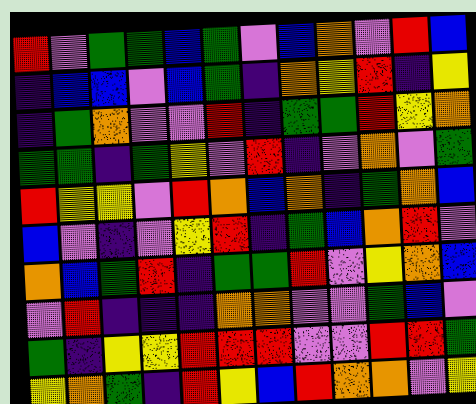[["red", "violet", "green", "green", "blue", "green", "violet", "blue", "orange", "violet", "red", "blue"], ["indigo", "blue", "blue", "violet", "blue", "green", "indigo", "orange", "yellow", "red", "indigo", "yellow"], ["indigo", "green", "orange", "violet", "violet", "red", "indigo", "green", "green", "red", "yellow", "orange"], ["green", "green", "indigo", "green", "yellow", "violet", "red", "indigo", "violet", "orange", "violet", "green"], ["red", "yellow", "yellow", "violet", "red", "orange", "blue", "orange", "indigo", "green", "orange", "blue"], ["blue", "violet", "indigo", "violet", "yellow", "red", "indigo", "green", "blue", "orange", "red", "violet"], ["orange", "blue", "green", "red", "indigo", "green", "green", "red", "violet", "yellow", "orange", "blue"], ["violet", "red", "indigo", "indigo", "indigo", "orange", "orange", "violet", "violet", "green", "blue", "violet"], ["green", "indigo", "yellow", "yellow", "red", "red", "red", "violet", "violet", "red", "red", "green"], ["yellow", "orange", "green", "indigo", "red", "yellow", "blue", "red", "orange", "orange", "violet", "yellow"]]